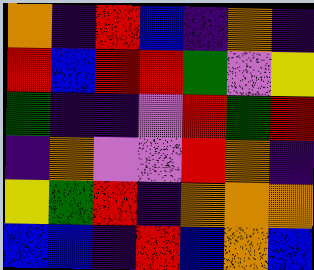[["orange", "indigo", "red", "blue", "indigo", "orange", "indigo"], ["red", "blue", "red", "red", "green", "violet", "yellow"], ["green", "indigo", "indigo", "violet", "red", "green", "red"], ["indigo", "orange", "violet", "violet", "red", "orange", "indigo"], ["yellow", "green", "red", "indigo", "orange", "orange", "orange"], ["blue", "blue", "indigo", "red", "blue", "orange", "blue"]]